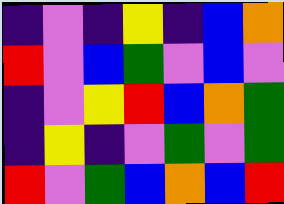[["indigo", "violet", "indigo", "yellow", "indigo", "blue", "orange"], ["red", "violet", "blue", "green", "violet", "blue", "violet"], ["indigo", "violet", "yellow", "red", "blue", "orange", "green"], ["indigo", "yellow", "indigo", "violet", "green", "violet", "green"], ["red", "violet", "green", "blue", "orange", "blue", "red"]]